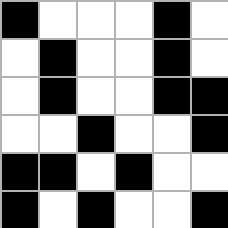[["black", "white", "white", "white", "black", "white"], ["white", "black", "white", "white", "black", "white"], ["white", "black", "white", "white", "black", "black"], ["white", "white", "black", "white", "white", "black"], ["black", "black", "white", "black", "white", "white"], ["black", "white", "black", "white", "white", "black"]]